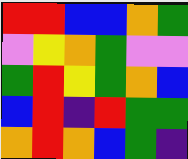[["red", "red", "blue", "blue", "orange", "green"], ["violet", "yellow", "orange", "green", "violet", "violet"], ["green", "red", "yellow", "green", "orange", "blue"], ["blue", "red", "indigo", "red", "green", "green"], ["orange", "red", "orange", "blue", "green", "indigo"]]